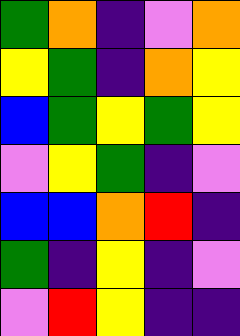[["green", "orange", "indigo", "violet", "orange"], ["yellow", "green", "indigo", "orange", "yellow"], ["blue", "green", "yellow", "green", "yellow"], ["violet", "yellow", "green", "indigo", "violet"], ["blue", "blue", "orange", "red", "indigo"], ["green", "indigo", "yellow", "indigo", "violet"], ["violet", "red", "yellow", "indigo", "indigo"]]